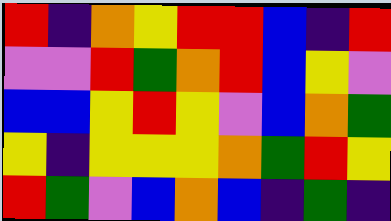[["red", "indigo", "orange", "yellow", "red", "red", "blue", "indigo", "red"], ["violet", "violet", "red", "green", "orange", "red", "blue", "yellow", "violet"], ["blue", "blue", "yellow", "red", "yellow", "violet", "blue", "orange", "green"], ["yellow", "indigo", "yellow", "yellow", "yellow", "orange", "green", "red", "yellow"], ["red", "green", "violet", "blue", "orange", "blue", "indigo", "green", "indigo"]]